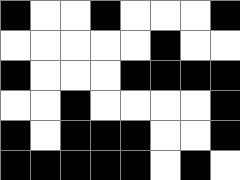[["black", "white", "white", "black", "white", "white", "white", "black"], ["white", "white", "white", "white", "white", "black", "white", "white"], ["black", "white", "white", "white", "black", "black", "black", "black"], ["white", "white", "black", "white", "white", "white", "white", "black"], ["black", "white", "black", "black", "black", "white", "white", "black"], ["black", "black", "black", "black", "black", "white", "black", "white"]]